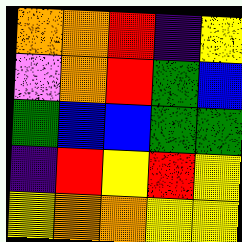[["orange", "orange", "red", "indigo", "yellow"], ["violet", "orange", "red", "green", "blue"], ["green", "blue", "blue", "green", "green"], ["indigo", "red", "yellow", "red", "yellow"], ["yellow", "orange", "orange", "yellow", "yellow"]]